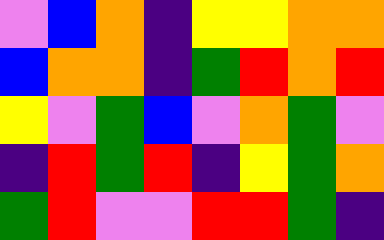[["violet", "blue", "orange", "indigo", "yellow", "yellow", "orange", "orange"], ["blue", "orange", "orange", "indigo", "green", "red", "orange", "red"], ["yellow", "violet", "green", "blue", "violet", "orange", "green", "violet"], ["indigo", "red", "green", "red", "indigo", "yellow", "green", "orange"], ["green", "red", "violet", "violet", "red", "red", "green", "indigo"]]